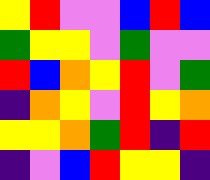[["yellow", "red", "violet", "violet", "blue", "red", "blue"], ["green", "yellow", "yellow", "violet", "green", "violet", "violet"], ["red", "blue", "orange", "yellow", "red", "violet", "green"], ["indigo", "orange", "yellow", "violet", "red", "yellow", "orange"], ["yellow", "yellow", "orange", "green", "red", "indigo", "red"], ["indigo", "violet", "blue", "red", "yellow", "yellow", "indigo"]]